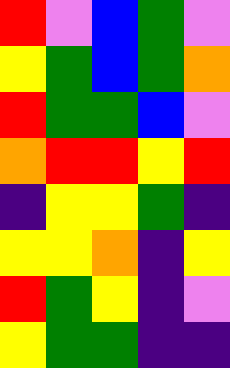[["red", "violet", "blue", "green", "violet"], ["yellow", "green", "blue", "green", "orange"], ["red", "green", "green", "blue", "violet"], ["orange", "red", "red", "yellow", "red"], ["indigo", "yellow", "yellow", "green", "indigo"], ["yellow", "yellow", "orange", "indigo", "yellow"], ["red", "green", "yellow", "indigo", "violet"], ["yellow", "green", "green", "indigo", "indigo"]]